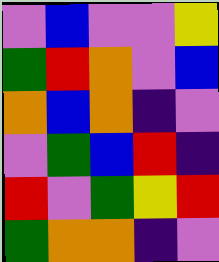[["violet", "blue", "violet", "violet", "yellow"], ["green", "red", "orange", "violet", "blue"], ["orange", "blue", "orange", "indigo", "violet"], ["violet", "green", "blue", "red", "indigo"], ["red", "violet", "green", "yellow", "red"], ["green", "orange", "orange", "indigo", "violet"]]